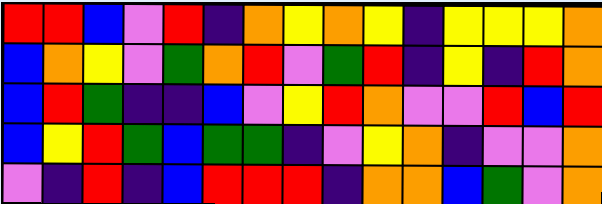[["red", "red", "blue", "violet", "red", "indigo", "orange", "yellow", "orange", "yellow", "indigo", "yellow", "yellow", "yellow", "orange"], ["blue", "orange", "yellow", "violet", "green", "orange", "red", "violet", "green", "red", "indigo", "yellow", "indigo", "red", "orange"], ["blue", "red", "green", "indigo", "indigo", "blue", "violet", "yellow", "red", "orange", "violet", "violet", "red", "blue", "red"], ["blue", "yellow", "red", "green", "blue", "green", "green", "indigo", "violet", "yellow", "orange", "indigo", "violet", "violet", "orange"], ["violet", "indigo", "red", "indigo", "blue", "red", "red", "red", "indigo", "orange", "orange", "blue", "green", "violet", "orange"]]